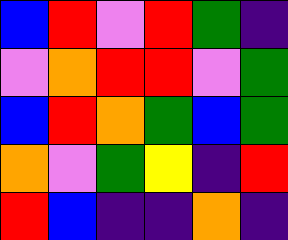[["blue", "red", "violet", "red", "green", "indigo"], ["violet", "orange", "red", "red", "violet", "green"], ["blue", "red", "orange", "green", "blue", "green"], ["orange", "violet", "green", "yellow", "indigo", "red"], ["red", "blue", "indigo", "indigo", "orange", "indigo"]]